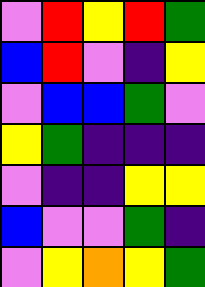[["violet", "red", "yellow", "red", "green"], ["blue", "red", "violet", "indigo", "yellow"], ["violet", "blue", "blue", "green", "violet"], ["yellow", "green", "indigo", "indigo", "indigo"], ["violet", "indigo", "indigo", "yellow", "yellow"], ["blue", "violet", "violet", "green", "indigo"], ["violet", "yellow", "orange", "yellow", "green"]]